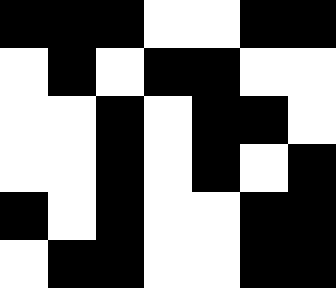[["black", "black", "black", "white", "white", "black", "black"], ["white", "black", "white", "black", "black", "white", "white"], ["white", "white", "black", "white", "black", "black", "white"], ["white", "white", "black", "white", "black", "white", "black"], ["black", "white", "black", "white", "white", "black", "black"], ["white", "black", "black", "white", "white", "black", "black"]]